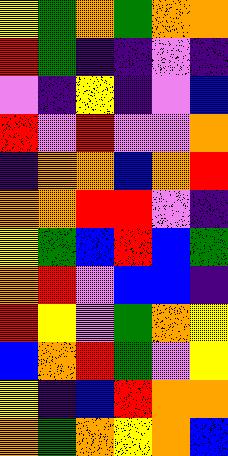[["yellow", "green", "orange", "green", "orange", "orange"], ["red", "green", "indigo", "indigo", "violet", "indigo"], ["violet", "indigo", "yellow", "indigo", "violet", "blue"], ["red", "violet", "red", "violet", "violet", "orange"], ["indigo", "orange", "orange", "blue", "orange", "red"], ["orange", "orange", "red", "red", "violet", "indigo"], ["yellow", "green", "blue", "red", "blue", "green"], ["orange", "red", "violet", "blue", "blue", "indigo"], ["red", "yellow", "violet", "green", "orange", "yellow"], ["blue", "orange", "red", "green", "violet", "yellow"], ["yellow", "indigo", "blue", "red", "orange", "orange"], ["orange", "green", "orange", "yellow", "orange", "blue"]]